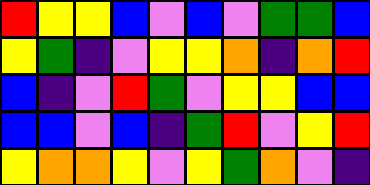[["red", "yellow", "yellow", "blue", "violet", "blue", "violet", "green", "green", "blue"], ["yellow", "green", "indigo", "violet", "yellow", "yellow", "orange", "indigo", "orange", "red"], ["blue", "indigo", "violet", "red", "green", "violet", "yellow", "yellow", "blue", "blue"], ["blue", "blue", "violet", "blue", "indigo", "green", "red", "violet", "yellow", "red"], ["yellow", "orange", "orange", "yellow", "violet", "yellow", "green", "orange", "violet", "indigo"]]